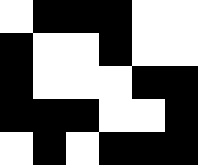[["white", "black", "black", "black", "white", "white"], ["black", "white", "white", "black", "white", "white"], ["black", "white", "white", "white", "black", "black"], ["black", "black", "black", "white", "white", "black"], ["white", "black", "white", "black", "black", "black"]]